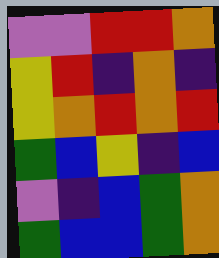[["violet", "violet", "red", "red", "orange"], ["yellow", "red", "indigo", "orange", "indigo"], ["yellow", "orange", "red", "orange", "red"], ["green", "blue", "yellow", "indigo", "blue"], ["violet", "indigo", "blue", "green", "orange"], ["green", "blue", "blue", "green", "orange"]]